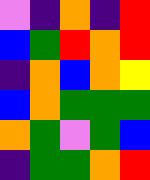[["violet", "indigo", "orange", "indigo", "red"], ["blue", "green", "red", "orange", "red"], ["indigo", "orange", "blue", "orange", "yellow"], ["blue", "orange", "green", "green", "green"], ["orange", "green", "violet", "green", "blue"], ["indigo", "green", "green", "orange", "red"]]